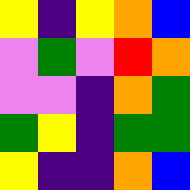[["yellow", "indigo", "yellow", "orange", "blue"], ["violet", "green", "violet", "red", "orange"], ["violet", "violet", "indigo", "orange", "green"], ["green", "yellow", "indigo", "green", "green"], ["yellow", "indigo", "indigo", "orange", "blue"]]